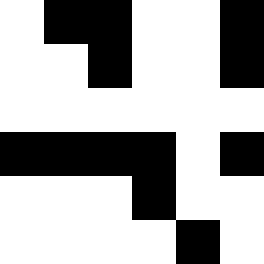[["white", "black", "black", "white", "white", "black"], ["white", "white", "black", "white", "white", "black"], ["white", "white", "white", "white", "white", "white"], ["black", "black", "black", "black", "white", "black"], ["white", "white", "white", "black", "white", "white"], ["white", "white", "white", "white", "black", "white"]]